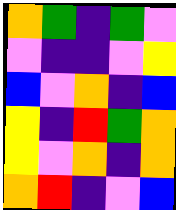[["orange", "green", "indigo", "green", "violet"], ["violet", "indigo", "indigo", "violet", "yellow"], ["blue", "violet", "orange", "indigo", "blue"], ["yellow", "indigo", "red", "green", "orange"], ["yellow", "violet", "orange", "indigo", "orange"], ["orange", "red", "indigo", "violet", "blue"]]